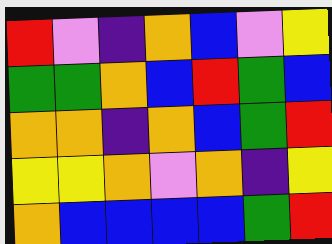[["red", "violet", "indigo", "orange", "blue", "violet", "yellow"], ["green", "green", "orange", "blue", "red", "green", "blue"], ["orange", "orange", "indigo", "orange", "blue", "green", "red"], ["yellow", "yellow", "orange", "violet", "orange", "indigo", "yellow"], ["orange", "blue", "blue", "blue", "blue", "green", "red"]]